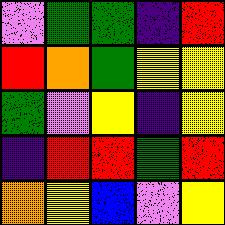[["violet", "green", "green", "indigo", "red"], ["red", "orange", "green", "yellow", "yellow"], ["green", "violet", "yellow", "indigo", "yellow"], ["indigo", "red", "red", "green", "red"], ["orange", "yellow", "blue", "violet", "yellow"]]